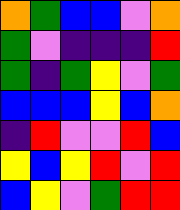[["orange", "green", "blue", "blue", "violet", "orange"], ["green", "violet", "indigo", "indigo", "indigo", "red"], ["green", "indigo", "green", "yellow", "violet", "green"], ["blue", "blue", "blue", "yellow", "blue", "orange"], ["indigo", "red", "violet", "violet", "red", "blue"], ["yellow", "blue", "yellow", "red", "violet", "red"], ["blue", "yellow", "violet", "green", "red", "red"]]